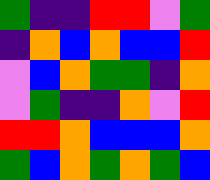[["green", "indigo", "indigo", "red", "red", "violet", "green"], ["indigo", "orange", "blue", "orange", "blue", "blue", "red"], ["violet", "blue", "orange", "green", "green", "indigo", "orange"], ["violet", "green", "indigo", "indigo", "orange", "violet", "red"], ["red", "red", "orange", "blue", "blue", "blue", "orange"], ["green", "blue", "orange", "green", "orange", "green", "blue"]]